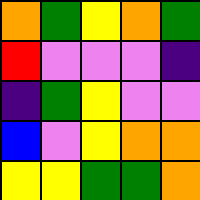[["orange", "green", "yellow", "orange", "green"], ["red", "violet", "violet", "violet", "indigo"], ["indigo", "green", "yellow", "violet", "violet"], ["blue", "violet", "yellow", "orange", "orange"], ["yellow", "yellow", "green", "green", "orange"]]